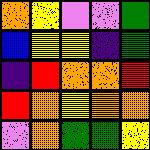[["orange", "yellow", "violet", "violet", "green"], ["blue", "yellow", "yellow", "indigo", "green"], ["indigo", "red", "orange", "orange", "red"], ["red", "orange", "yellow", "orange", "orange"], ["violet", "orange", "green", "green", "yellow"]]